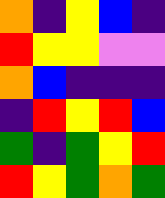[["orange", "indigo", "yellow", "blue", "indigo"], ["red", "yellow", "yellow", "violet", "violet"], ["orange", "blue", "indigo", "indigo", "indigo"], ["indigo", "red", "yellow", "red", "blue"], ["green", "indigo", "green", "yellow", "red"], ["red", "yellow", "green", "orange", "green"]]